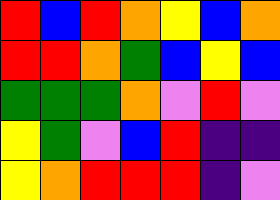[["red", "blue", "red", "orange", "yellow", "blue", "orange"], ["red", "red", "orange", "green", "blue", "yellow", "blue"], ["green", "green", "green", "orange", "violet", "red", "violet"], ["yellow", "green", "violet", "blue", "red", "indigo", "indigo"], ["yellow", "orange", "red", "red", "red", "indigo", "violet"]]